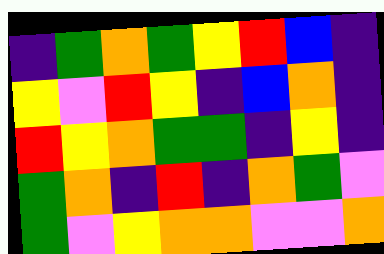[["indigo", "green", "orange", "green", "yellow", "red", "blue", "indigo"], ["yellow", "violet", "red", "yellow", "indigo", "blue", "orange", "indigo"], ["red", "yellow", "orange", "green", "green", "indigo", "yellow", "indigo"], ["green", "orange", "indigo", "red", "indigo", "orange", "green", "violet"], ["green", "violet", "yellow", "orange", "orange", "violet", "violet", "orange"]]